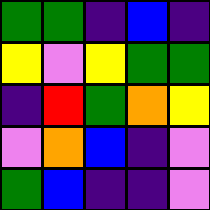[["green", "green", "indigo", "blue", "indigo"], ["yellow", "violet", "yellow", "green", "green"], ["indigo", "red", "green", "orange", "yellow"], ["violet", "orange", "blue", "indigo", "violet"], ["green", "blue", "indigo", "indigo", "violet"]]